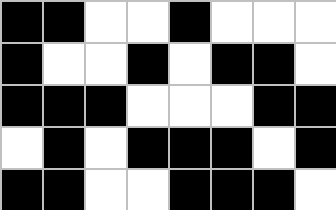[["black", "black", "white", "white", "black", "white", "white", "white"], ["black", "white", "white", "black", "white", "black", "black", "white"], ["black", "black", "black", "white", "white", "white", "black", "black"], ["white", "black", "white", "black", "black", "black", "white", "black"], ["black", "black", "white", "white", "black", "black", "black", "white"]]